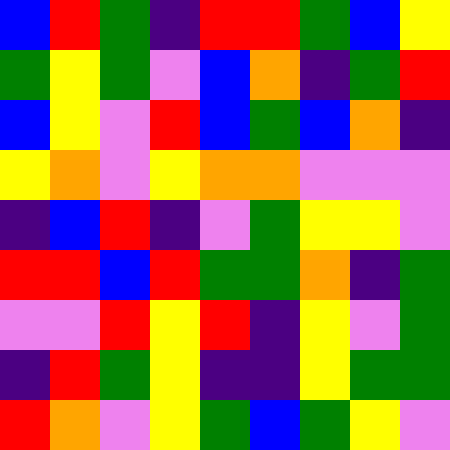[["blue", "red", "green", "indigo", "red", "red", "green", "blue", "yellow"], ["green", "yellow", "green", "violet", "blue", "orange", "indigo", "green", "red"], ["blue", "yellow", "violet", "red", "blue", "green", "blue", "orange", "indigo"], ["yellow", "orange", "violet", "yellow", "orange", "orange", "violet", "violet", "violet"], ["indigo", "blue", "red", "indigo", "violet", "green", "yellow", "yellow", "violet"], ["red", "red", "blue", "red", "green", "green", "orange", "indigo", "green"], ["violet", "violet", "red", "yellow", "red", "indigo", "yellow", "violet", "green"], ["indigo", "red", "green", "yellow", "indigo", "indigo", "yellow", "green", "green"], ["red", "orange", "violet", "yellow", "green", "blue", "green", "yellow", "violet"]]